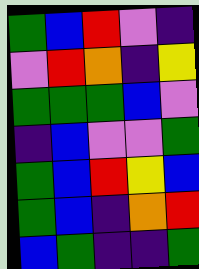[["green", "blue", "red", "violet", "indigo"], ["violet", "red", "orange", "indigo", "yellow"], ["green", "green", "green", "blue", "violet"], ["indigo", "blue", "violet", "violet", "green"], ["green", "blue", "red", "yellow", "blue"], ["green", "blue", "indigo", "orange", "red"], ["blue", "green", "indigo", "indigo", "green"]]